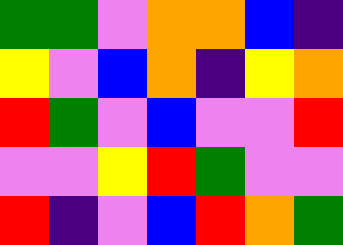[["green", "green", "violet", "orange", "orange", "blue", "indigo"], ["yellow", "violet", "blue", "orange", "indigo", "yellow", "orange"], ["red", "green", "violet", "blue", "violet", "violet", "red"], ["violet", "violet", "yellow", "red", "green", "violet", "violet"], ["red", "indigo", "violet", "blue", "red", "orange", "green"]]